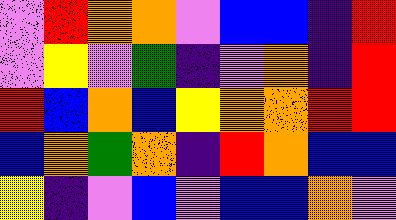[["violet", "red", "orange", "orange", "violet", "blue", "blue", "indigo", "red"], ["violet", "yellow", "violet", "green", "indigo", "violet", "orange", "indigo", "red"], ["red", "blue", "orange", "blue", "yellow", "orange", "orange", "red", "red"], ["blue", "orange", "green", "orange", "indigo", "red", "orange", "blue", "blue"], ["yellow", "indigo", "violet", "blue", "violet", "blue", "blue", "orange", "violet"]]